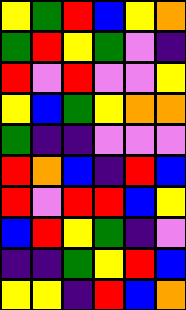[["yellow", "green", "red", "blue", "yellow", "orange"], ["green", "red", "yellow", "green", "violet", "indigo"], ["red", "violet", "red", "violet", "violet", "yellow"], ["yellow", "blue", "green", "yellow", "orange", "orange"], ["green", "indigo", "indigo", "violet", "violet", "violet"], ["red", "orange", "blue", "indigo", "red", "blue"], ["red", "violet", "red", "red", "blue", "yellow"], ["blue", "red", "yellow", "green", "indigo", "violet"], ["indigo", "indigo", "green", "yellow", "red", "blue"], ["yellow", "yellow", "indigo", "red", "blue", "orange"]]